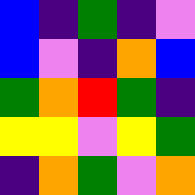[["blue", "indigo", "green", "indigo", "violet"], ["blue", "violet", "indigo", "orange", "blue"], ["green", "orange", "red", "green", "indigo"], ["yellow", "yellow", "violet", "yellow", "green"], ["indigo", "orange", "green", "violet", "orange"]]